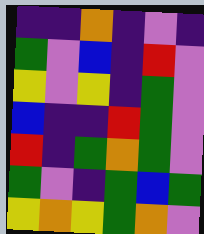[["indigo", "indigo", "orange", "indigo", "violet", "indigo"], ["green", "violet", "blue", "indigo", "red", "violet"], ["yellow", "violet", "yellow", "indigo", "green", "violet"], ["blue", "indigo", "indigo", "red", "green", "violet"], ["red", "indigo", "green", "orange", "green", "violet"], ["green", "violet", "indigo", "green", "blue", "green"], ["yellow", "orange", "yellow", "green", "orange", "violet"]]